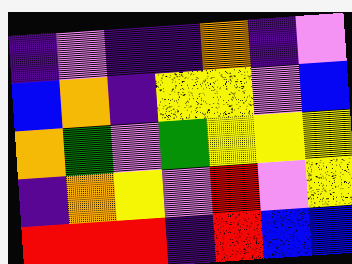[["indigo", "violet", "indigo", "indigo", "orange", "indigo", "violet"], ["blue", "orange", "indigo", "yellow", "yellow", "violet", "blue"], ["orange", "green", "violet", "green", "yellow", "yellow", "yellow"], ["indigo", "orange", "yellow", "violet", "red", "violet", "yellow"], ["red", "red", "red", "indigo", "red", "blue", "blue"]]